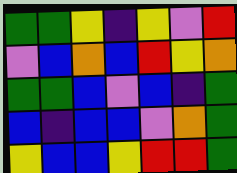[["green", "green", "yellow", "indigo", "yellow", "violet", "red"], ["violet", "blue", "orange", "blue", "red", "yellow", "orange"], ["green", "green", "blue", "violet", "blue", "indigo", "green"], ["blue", "indigo", "blue", "blue", "violet", "orange", "green"], ["yellow", "blue", "blue", "yellow", "red", "red", "green"]]